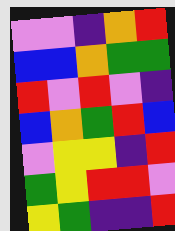[["violet", "violet", "indigo", "orange", "red"], ["blue", "blue", "orange", "green", "green"], ["red", "violet", "red", "violet", "indigo"], ["blue", "orange", "green", "red", "blue"], ["violet", "yellow", "yellow", "indigo", "red"], ["green", "yellow", "red", "red", "violet"], ["yellow", "green", "indigo", "indigo", "red"]]